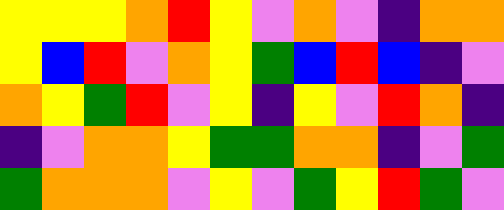[["yellow", "yellow", "yellow", "orange", "red", "yellow", "violet", "orange", "violet", "indigo", "orange", "orange"], ["yellow", "blue", "red", "violet", "orange", "yellow", "green", "blue", "red", "blue", "indigo", "violet"], ["orange", "yellow", "green", "red", "violet", "yellow", "indigo", "yellow", "violet", "red", "orange", "indigo"], ["indigo", "violet", "orange", "orange", "yellow", "green", "green", "orange", "orange", "indigo", "violet", "green"], ["green", "orange", "orange", "orange", "violet", "yellow", "violet", "green", "yellow", "red", "green", "violet"]]